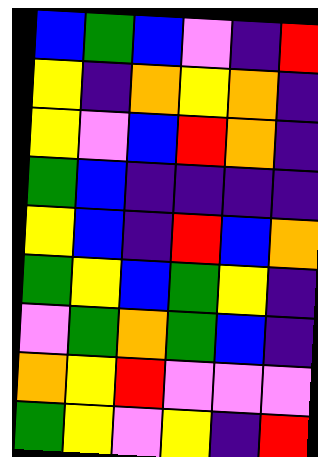[["blue", "green", "blue", "violet", "indigo", "red"], ["yellow", "indigo", "orange", "yellow", "orange", "indigo"], ["yellow", "violet", "blue", "red", "orange", "indigo"], ["green", "blue", "indigo", "indigo", "indigo", "indigo"], ["yellow", "blue", "indigo", "red", "blue", "orange"], ["green", "yellow", "blue", "green", "yellow", "indigo"], ["violet", "green", "orange", "green", "blue", "indigo"], ["orange", "yellow", "red", "violet", "violet", "violet"], ["green", "yellow", "violet", "yellow", "indigo", "red"]]